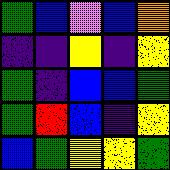[["green", "blue", "violet", "blue", "orange"], ["indigo", "indigo", "yellow", "indigo", "yellow"], ["green", "indigo", "blue", "blue", "green"], ["green", "red", "blue", "indigo", "yellow"], ["blue", "green", "yellow", "yellow", "green"]]